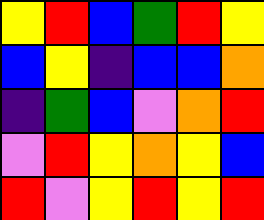[["yellow", "red", "blue", "green", "red", "yellow"], ["blue", "yellow", "indigo", "blue", "blue", "orange"], ["indigo", "green", "blue", "violet", "orange", "red"], ["violet", "red", "yellow", "orange", "yellow", "blue"], ["red", "violet", "yellow", "red", "yellow", "red"]]